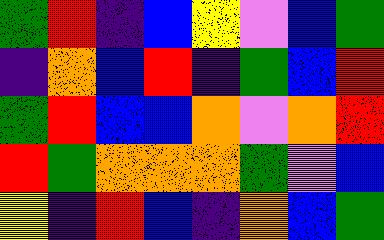[["green", "red", "indigo", "blue", "yellow", "violet", "blue", "green"], ["indigo", "orange", "blue", "red", "indigo", "green", "blue", "red"], ["green", "red", "blue", "blue", "orange", "violet", "orange", "red"], ["red", "green", "orange", "orange", "orange", "green", "violet", "blue"], ["yellow", "indigo", "red", "blue", "indigo", "orange", "blue", "green"]]